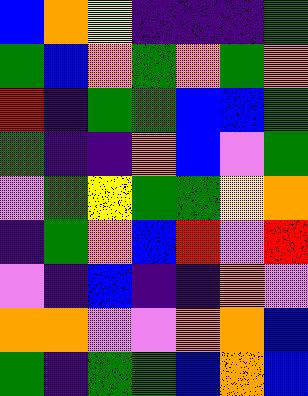[["blue", "orange", "yellow", "indigo", "indigo", "indigo", "green"], ["green", "blue", "orange", "green", "orange", "green", "orange"], ["red", "indigo", "green", "green", "blue", "blue", "green"], ["green", "indigo", "indigo", "orange", "blue", "violet", "green"], ["violet", "green", "yellow", "green", "green", "yellow", "orange"], ["indigo", "green", "orange", "blue", "red", "violet", "red"], ["violet", "indigo", "blue", "indigo", "indigo", "orange", "violet"], ["orange", "orange", "violet", "violet", "orange", "orange", "blue"], ["green", "indigo", "green", "green", "blue", "orange", "blue"]]